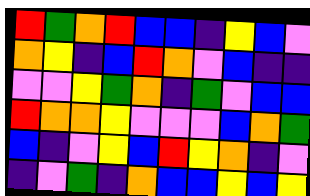[["red", "green", "orange", "red", "blue", "blue", "indigo", "yellow", "blue", "violet"], ["orange", "yellow", "indigo", "blue", "red", "orange", "violet", "blue", "indigo", "indigo"], ["violet", "violet", "yellow", "green", "orange", "indigo", "green", "violet", "blue", "blue"], ["red", "orange", "orange", "yellow", "violet", "violet", "violet", "blue", "orange", "green"], ["blue", "indigo", "violet", "yellow", "blue", "red", "yellow", "orange", "indigo", "violet"], ["indigo", "violet", "green", "indigo", "orange", "blue", "blue", "yellow", "blue", "yellow"]]